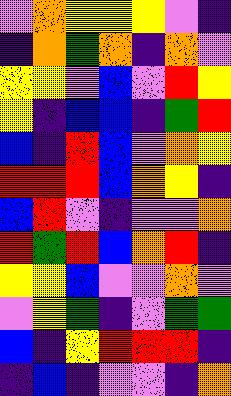[["violet", "orange", "yellow", "yellow", "yellow", "violet", "indigo"], ["indigo", "orange", "green", "orange", "indigo", "orange", "violet"], ["yellow", "yellow", "violet", "blue", "violet", "red", "yellow"], ["yellow", "indigo", "blue", "blue", "indigo", "green", "red"], ["blue", "indigo", "red", "blue", "violet", "orange", "yellow"], ["red", "red", "red", "blue", "orange", "yellow", "indigo"], ["blue", "red", "violet", "indigo", "violet", "violet", "orange"], ["red", "green", "red", "blue", "orange", "red", "indigo"], ["yellow", "yellow", "blue", "violet", "violet", "orange", "violet"], ["violet", "yellow", "green", "indigo", "violet", "green", "green"], ["blue", "indigo", "yellow", "red", "red", "red", "indigo"], ["indigo", "blue", "indigo", "violet", "violet", "indigo", "orange"]]